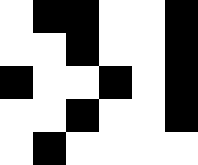[["white", "black", "black", "white", "white", "black"], ["white", "white", "black", "white", "white", "black"], ["black", "white", "white", "black", "white", "black"], ["white", "white", "black", "white", "white", "black"], ["white", "black", "white", "white", "white", "white"]]